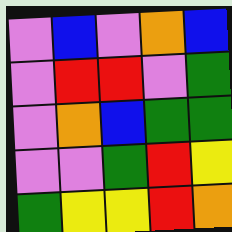[["violet", "blue", "violet", "orange", "blue"], ["violet", "red", "red", "violet", "green"], ["violet", "orange", "blue", "green", "green"], ["violet", "violet", "green", "red", "yellow"], ["green", "yellow", "yellow", "red", "orange"]]